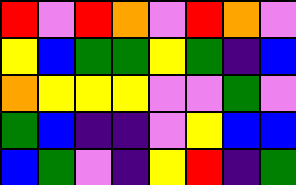[["red", "violet", "red", "orange", "violet", "red", "orange", "violet"], ["yellow", "blue", "green", "green", "yellow", "green", "indigo", "blue"], ["orange", "yellow", "yellow", "yellow", "violet", "violet", "green", "violet"], ["green", "blue", "indigo", "indigo", "violet", "yellow", "blue", "blue"], ["blue", "green", "violet", "indigo", "yellow", "red", "indigo", "green"]]